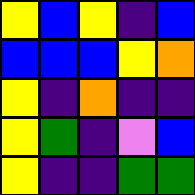[["yellow", "blue", "yellow", "indigo", "blue"], ["blue", "blue", "blue", "yellow", "orange"], ["yellow", "indigo", "orange", "indigo", "indigo"], ["yellow", "green", "indigo", "violet", "blue"], ["yellow", "indigo", "indigo", "green", "green"]]